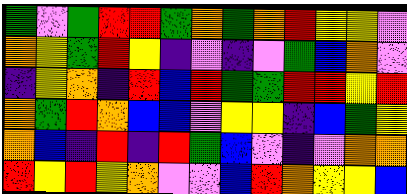[["green", "violet", "green", "red", "red", "green", "orange", "green", "orange", "red", "yellow", "yellow", "violet"], ["orange", "yellow", "green", "red", "yellow", "indigo", "violet", "indigo", "violet", "green", "blue", "orange", "violet"], ["indigo", "yellow", "orange", "indigo", "red", "blue", "red", "green", "green", "red", "red", "yellow", "red"], ["orange", "green", "red", "orange", "blue", "blue", "violet", "yellow", "yellow", "indigo", "blue", "green", "yellow"], ["orange", "blue", "indigo", "red", "indigo", "red", "green", "blue", "violet", "indigo", "violet", "orange", "orange"], ["red", "yellow", "red", "yellow", "orange", "violet", "violet", "blue", "red", "orange", "yellow", "yellow", "blue"]]